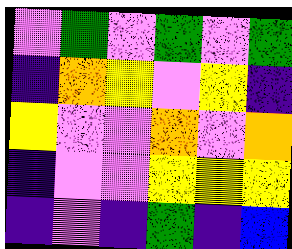[["violet", "green", "violet", "green", "violet", "green"], ["indigo", "orange", "yellow", "violet", "yellow", "indigo"], ["yellow", "violet", "violet", "orange", "violet", "orange"], ["indigo", "violet", "violet", "yellow", "yellow", "yellow"], ["indigo", "violet", "indigo", "green", "indigo", "blue"]]